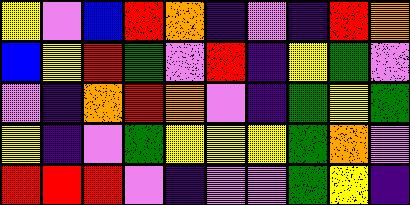[["yellow", "violet", "blue", "red", "orange", "indigo", "violet", "indigo", "red", "orange"], ["blue", "yellow", "red", "green", "violet", "red", "indigo", "yellow", "green", "violet"], ["violet", "indigo", "orange", "red", "orange", "violet", "indigo", "green", "yellow", "green"], ["yellow", "indigo", "violet", "green", "yellow", "yellow", "yellow", "green", "orange", "violet"], ["red", "red", "red", "violet", "indigo", "violet", "violet", "green", "yellow", "indigo"]]